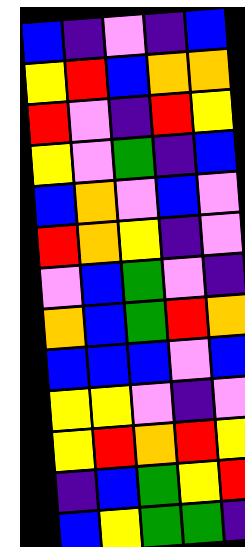[["blue", "indigo", "violet", "indigo", "blue"], ["yellow", "red", "blue", "orange", "orange"], ["red", "violet", "indigo", "red", "yellow"], ["yellow", "violet", "green", "indigo", "blue"], ["blue", "orange", "violet", "blue", "violet"], ["red", "orange", "yellow", "indigo", "violet"], ["violet", "blue", "green", "violet", "indigo"], ["orange", "blue", "green", "red", "orange"], ["blue", "blue", "blue", "violet", "blue"], ["yellow", "yellow", "violet", "indigo", "violet"], ["yellow", "red", "orange", "red", "yellow"], ["indigo", "blue", "green", "yellow", "red"], ["blue", "yellow", "green", "green", "indigo"]]